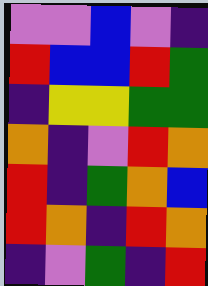[["violet", "violet", "blue", "violet", "indigo"], ["red", "blue", "blue", "red", "green"], ["indigo", "yellow", "yellow", "green", "green"], ["orange", "indigo", "violet", "red", "orange"], ["red", "indigo", "green", "orange", "blue"], ["red", "orange", "indigo", "red", "orange"], ["indigo", "violet", "green", "indigo", "red"]]